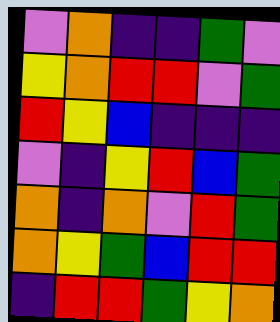[["violet", "orange", "indigo", "indigo", "green", "violet"], ["yellow", "orange", "red", "red", "violet", "green"], ["red", "yellow", "blue", "indigo", "indigo", "indigo"], ["violet", "indigo", "yellow", "red", "blue", "green"], ["orange", "indigo", "orange", "violet", "red", "green"], ["orange", "yellow", "green", "blue", "red", "red"], ["indigo", "red", "red", "green", "yellow", "orange"]]